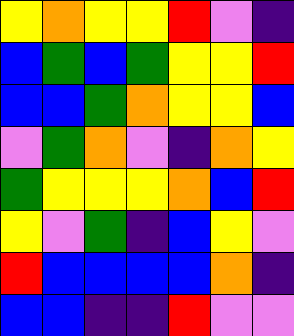[["yellow", "orange", "yellow", "yellow", "red", "violet", "indigo"], ["blue", "green", "blue", "green", "yellow", "yellow", "red"], ["blue", "blue", "green", "orange", "yellow", "yellow", "blue"], ["violet", "green", "orange", "violet", "indigo", "orange", "yellow"], ["green", "yellow", "yellow", "yellow", "orange", "blue", "red"], ["yellow", "violet", "green", "indigo", "blue", "yellow", "violet"], ["red", "blue", "blue", "blue", "blue", "orange", "indigo"], ["blue", "blue", "indigo", "indigo", "red", "violet", "violet"]]